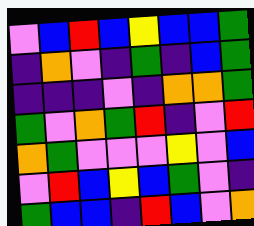[["violet", "blue", "red", "blue", "yellow", "blue", "blue", "green"], ["indigo", "orange", "violet", "indigo", "green", "indigo", "blue", "green"], ["indigo", "indigo", "indigo", "violet", "indigo", "orange", "orange", "green"], ["green", "violet", "orange", "green", "red", "indigo", "violet", "red"], ["orange", "green", "violet", "violet", "violet", "yellow", "violet", "blue"], ["violet", "red", "blue", "yellow", "blue", "green", "violet", "indigo"], ["green", "blue", "blue", "indigo", "red", "blue", "violet", "orange"]]